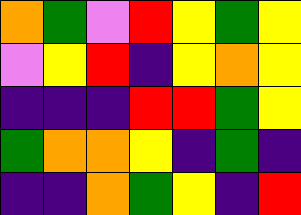[["orange", "green", "violet", "red", "yellow", "green", "yellow"], ["violet", "yellow", "red", "indigo", "yellow", "orange", "yellow"], ["indigo", "indigo", "indigo", "red", "red", "green", "yellow"], ["green", "orange", "orange", "yellow", "indigo", "green", "indigo"], ["indigo", "indigo", "orange", "green", "yellow", "indigo", "red"]]